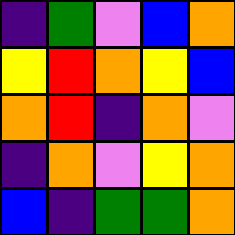[["indigo", "green", "violet", "blue", "orange"], ["yellow", "red", "orange", "yellow", "blue"], ["orange", "red", "indigo", "orange", "violet"], ["indigo", "orange", "violet", "yellow", "orange"], ["blue", "indigo", "green", "green", "orange"]]